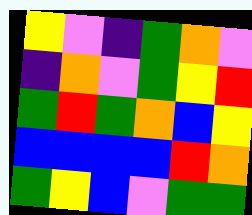[["yellow", "violet", "indigo", "green", "orange", "violet"], ["indigo", "orange", "violet", "green", "yellow", "red"], ["green", "red", "green", "orange", "blue", "yellow"], ["blue", "blue", "blue", "blue", "red", "orange"], ["green", "yellow", "blue", "violet", "green", "green"]]